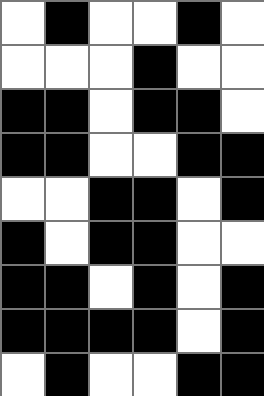[["white", "black", "white", "white", "black", "white"], ["white", "white", "white", "black", "white", "white"], ["black", "black", "white", "black", "black", "white"], ["black", "black", "white", "white", "black", "black"], ["white", "white", "black", "black", "white", "black"], ["black", "white", "black", "black", "white", "white"], ["black", "black", "white", "black", "white", "black"], ["black", "black", "black", "black", "white", "black"], ["white", "black", "white", "white", "black", "black"]]